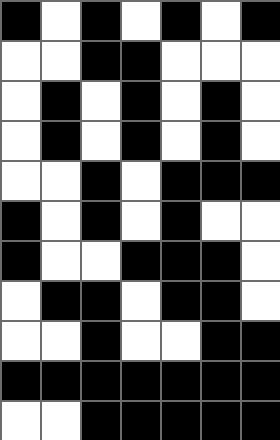[["black", "white", "black", "white", "black", "white", "black"], ["white", "white", "black", "black", "white", "white", "white"], ["white", "black", "white", "black", "white", "black", "white"], ["white", "black", "white", "black", "white", "black", "white"], ["white", "white", "black", "white", "black", "black", "black"], ["black", "white", "black", "white", "black", "white", "white"], ["black", "white", "white", "black", "black", "black", "white"], ["white", "black", "black", "white", "black", "black", "white"], ["white", "white", "black", "white", "white", "black", "black"], ["black", "black", "black", "black", "black", "black", "black"], ["white", "white", "black", "black", "black", "black", "black"]]